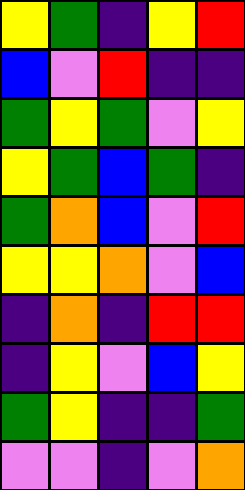[["yellow", "green", "indigo", "yellow", "red"], ["blue", "violet", "red", "indigo", "indigo"], ["green", "yellow", "green", "violet", "yellow"], ["yellow", "green", "blue", "green", "indigo"], ["green", "orange", "blue", "violet", "red"], ["yellow", "yellow", "orange", "violet", "blue"], ["indigo", "orange", "indigo", "red", "red"], ["indigo", "yellow", "violet", "blue", "yellow"], ["green", "yellow", "indigo", "indigo", "green"], ["violet", "violet", "indigo", "violet", "orange"]]